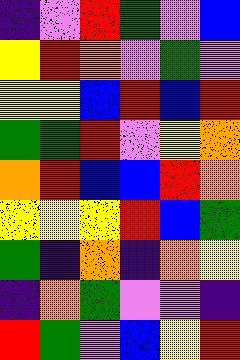[["indigo", "violet", "red", "green", "violet", "blue"], ["yellow", "red", "orange", "violet", "green", "violet"], ["yellow", "yellow", "blue", "red", "blue", "red"], ["green", "green", "red", "violet", "yellow", "orange"], ["orange", "red", "blue", "blue", "red", "orange"], ["yellow", "yellow", "yellow", "red", "blue", "green"], ["green", "indigo", "orange", "indigo", "orange", "yellow"], ["indigo", "orange", "green", "violet", "violet", "indigo"], ["red", "green", "violet", "blue", "yellow", "red"]]